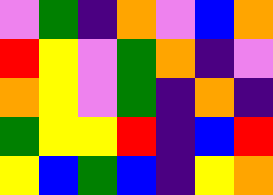[["violet", "green", "indigo", "orange", "violet", "blue", "orange"], ["red", "yellow", "violet", "green", "orange", "indigo", "violet"], ["orange", "yellow", "violet", "green", "indigo", "orange", "indigo"], ["green", "yellow", "yellow", "red", "indigo", "blue", "red"], ["yellow", "blue", "green", "blue", "indigo", "yellow", "orange"]]